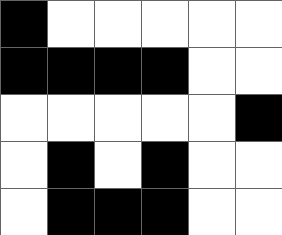[["black", "white", "white", "white", "white", "white"], ["black", "black", "black", "black", "white", "white"], ["white", "white", "white", "white", "white", "black"], ["white", "black", "white", "black", "white", "white"], ["white", "black", "black", "black", "white", "white"]]